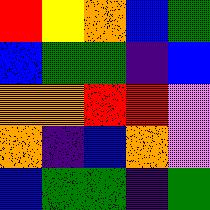[["red", "yellow", "orange", "blue", "green"], ["blue", "green", "green", "indigo", "blue"], ["orange", "orange", "red", "red", "violet"], ["orange", "indigo", "blue", "orange", "violet"], ["blue", "green", "green", "indigo", "green"]]